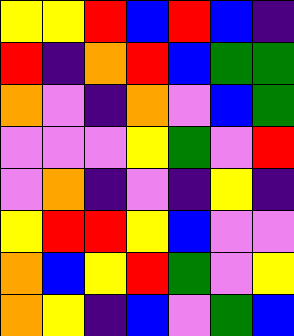[["yellow", "yellow", "red", "blue", "red", "blue", "indigo"], ["red", "indigo", "orange", "red", "blue", "green", "green"], ["orange", "violet", "indigo", "orange", "violet", "blue", "green"], ["violet", "violet", "violet", "yellow", "green", "violet", "red"], ["violet", "orange", "indigo", "violet", "indigo", "yellow", "indigo"], ["yellow", "red", "red", "yellow", "blue", "violet", "violet"], ["orange", "blue", "yellow", "red", "green", "violet", "yellow"], ["orange", "yellow", "indigo", "blue", "violet", "green", "blue"]]